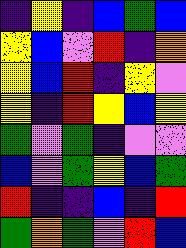[["indigo", "yellow", "indigo", "blue", "green", "blue"], ["yellow", "blue", "violet", "red", "indigo", "orange"], ["yellow", "blue", "red", "indigo", "yellow", "violet"], ["yellow", "indigo", "red", "yellow", "blue", "yellow"], ["green", "violet", "green", "indigo", "violet", "violet"], ["blue", "violet", "green", "yellow", "blue", "green"], ["red", "indigo", "indigo", "blue", "indigo", "red"], ["green", "orange", "green", "violet", "red", "blue"]]